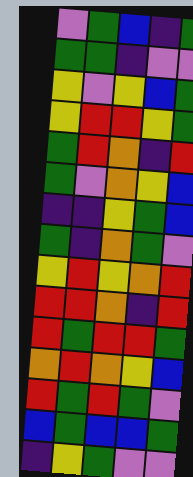[["violet", "green", "blue", "indigo", "green"], ["green", "green", "indigo", "violet", "violet"], ["yellow", "violet", "yellow", "blue", "green"], ["yellow", "red", "red", "yellow", "green"], ["green", "red", "orange", "indigo", "red"], ["green", "violet", "orange", "yellow", "blue"], ["indigo", "indigo", "yellow", "green", "blue"], ["green", "indigo", "orange", "green", "violet"], ["yellow", "red", "yellow", "orange", "red"], ["red", "red", "orange", "indigo", "red"], ["red", "green", "red", "red", "green"], ["orange", "red", "orange", "yellow", "blue"], ["red", "green", "red", "green", "violet"], ["blue", "green", "blue", "blue", "green"], ["indigo", "yellow", "green", "violet", "violet"]]